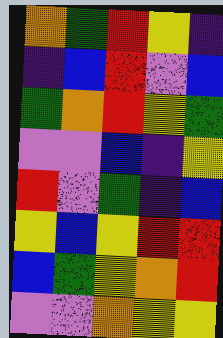[["orange", "green", "red", "yellow", "indigo"], ["indigo", "blue", "red", "violet", "blue"], ["green", "orange", "red", "yellow", "green"], ["violet", "violet", "blue", "indigo", "yellow"], ["red", "violet", "green", "indigo", "blue"], ["yellow", "blue", "yellow", "red", "red"], ["blue", "green", "yellow", "orange", "red"], ["violet", "violet", "orange", "yellow", "yellow"]]